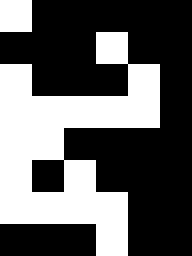[["white", "black", "black", "black", "black", "black"], ["black", "black", "black", "white", "black", "black"], ["white", "black", "black", "black", "white", "black"], ["white", "white", "white", "white", "white", "black"], ["white", "white", "black", "black", "black", "black"], ["white", "black", "white", "black", "black", "black"], ["white", "white", "white", "white", "black", "black"], ["black", "black", "black", "white", "black", "black"]]